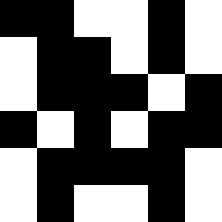[["black", "black", "white", "white", "black", "white"], ["white", "black", "black", "white", "black", "white"], ["white", "black", "black", "black", "white", "black"], ["black", "white", "black", "white", "black", "black"], ["white", "black", "black", "black", "black", "white"], ["white", "black", "white", "white", "black", "white"]]